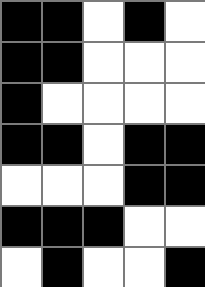[["black", "black", "white", "black", "white"], ["black", "black", "white", "white", "white"], ["black", "white", "white", "white", "white"], ["black", "black", "white", "black", "black"], ["white", "white", "white", "black", "black"], ["black", "black", "black", "white", "white"], ["white", "black", "white", "white", "black"]]